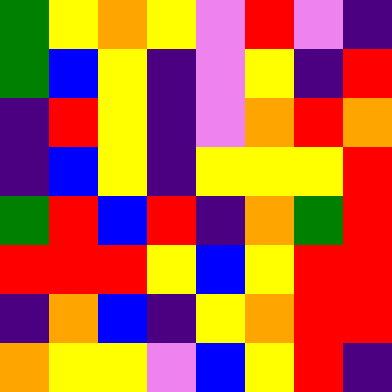[["green", "yellow", "orange", "yellow", "violet", "red", "violet", "indigo"], ["green", "blue", "yellow", "indigo", "violet", "yellow", "indigo", "red"], ["indigo", "red", "yellow", "indigo", "violet", "orange", "red", "orange"], ["indigo", "blue", "yellow", "indigo", "yellow", "yellow", "yellow", "red"], ["green", "red", "blue", "red", "indigo", "orange", "green", "red"], ["red", "red", "red", "yellow", "blue", "yellow", "red", "red"], ["indigo", "orange", "blue", "indigo", "yellow", "orange", "red", "red"], ["orange", "yellow", "yellow", "violet", "blue", "yellow", "red", "indigo"]]